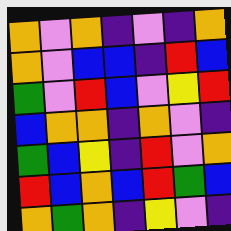[["orange", "violet", "orange", "indigo", "violet", "indigo", "orange"], ["orange", "violet", "blue", "blue", "indigo", "red", "blue"], ["green", "violet", "red", "blue", "violet", "yellow", "red"], ["blue", "orange", "orange", "indigo", "orange", "violet", "indigo"], ["green", "blue", "yellow", "indigo", "red", "violet", "orange"], ["red", "blue", "orange", "blue", "red", "green", "blue"], ["orange", "green", "orange", "indigo", "yellow", "violet", "indigo"]]